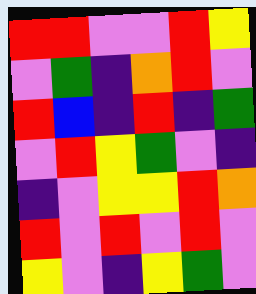[["red", "red", "violet", "violet", "red", "yellow"], ["violet", "green", "indigo", "orange", "red", "violet"], ["red", "blue", "indigo", "red", "indigo", "green"], ["violet", "red", "yellow", "green", "violet", "indigo"], ["indigo", "violet", "yellow", "yellow", "red", "orange"], ["red", "violet", "red", "violet", "red", "violet"], ["yellow", "violet", "indigo", "yellow", "green", "violet"]]